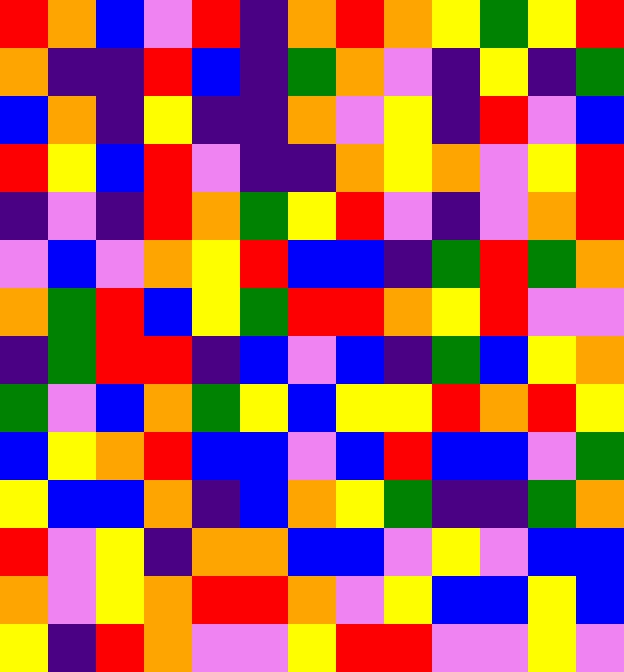[["red", "orange", "blue", "violet", "red", "indigo", "orange", "red", "orange", "yellow", "green", "yellow", "red"], ["orange", "indigo", "indigo", "red", "blue", "indigo", "green", "orange", "violet", "indigo", "yellow", "indigo", "green"], ["blue", "orange", "indigo", "yellow", "indigo", "indigo", "orange", "violet", "yellow", "indigo", "red", "violet", "blue"], ["red", "yellow", "blue", "red", "violet", "indigo", "indigo", "orange", "yellow", "orange", "violet", "yellow", "red"], ["indigo", "violet", "indigo", "red", "orange", "green", "yellow", "red", "violet", "indigo", "violet", "orange", "red"], ["violet", "blue", "violet", "orange", "yellow", "red", "blue", "blue", "indigo", "green", "red", "green", "orange"], ["orange", "green", "red", "blue", "yellow", "green", "red", "red", "orange", "yellow", "red", "violet", "violet"], ["indigo", "green", "red", "red", "indigo", "blue", "violet", "blue", "indigo", "green", "blue", "yellow", "orange"], ["green", "violet", "blue", "orange", "green", "yellow", "blue", "yellow", "yellow", "red", "orange", "red", "yellow"], ["blue", "yellow", "orange", "red", "blue", "blue", "violet", "blue", "red", "blue", "blue", "violet", "green"], ["yellow", "blue", "blue", "orange", "indigo", "blue", "orange", "yellow", "green", "indigo", "indigo", "green", "orange"], ["red", "violet", "yellow", "indigo", "orange", "orange", "blue", "blue", "violet", "yellow", "violet", "blue", "blue"], ["orange", "violet", "yellow", "orange", "red", "red", "orange", "violet", "yellow", "blue", "blue", "yellow", "blue"], ["yellow", "indigo", "red", "orange", "violet", "violet", "yellow", "red", "red", "violet", "violet", "yellow", "violet"]]